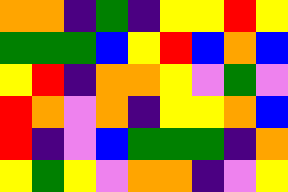[["orange", "orange", "indigo", "green", "indigo", "yellow", "yellow", "red", "yellow"], ["green", "green", "green", "blue", "yellow", "red", "blue", "orange", "blue"], ["yellow", "red", "indigo", "orange", "orange", "yellow", "violet", "green", "violet"], ["red", "orange", "violet", "orange", "indigo", "yellow", "yellow", "orange", "blue"], ["red", "indigo", "violet", "blue", "green", "green", "green", "indigo", "orange"], ["yellow", "green", "yellow", "violet", "orange", "orange", "indigo", "violet", "yellow"]]